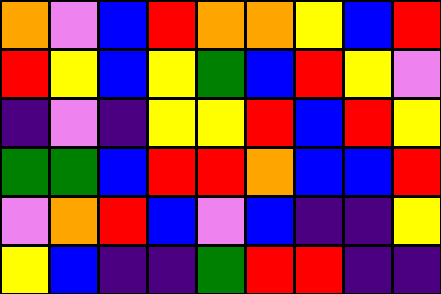[["orange", "violet", "blue", "red", "orange", "orange", "yellow", "blue", "red"], ["red", "yellow", "blue", "yellow", "green", "blue", "red", "yellow", "violet"], ["indigo", "violet", "indigo", "yellow", "yellow", "red", "blue", "red", "yellow"], ["green", "green", "blue", "red", "red", "orange", "blue", "blue", "red"], ["violet", "orange", "red", "blue", "violet", "blue", "indigo", "indigo", "yellow"], ["yellow", "blue", "indigo", "indigo", "green", "red", "red", "indigo", "indigo"]]